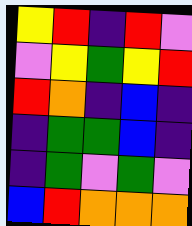[["yellow", "red", "indigo", "red", "violet"], ["violet", "yellow", "green", "yellow", "red"], ["red", "orange", "indigo", "blue", "indigo"], ["indigo", "green", "green", "blue", "indigo"], ["indigo", "green", "violet", "green", "violet"], ["blue", "red", "orange", "orange", "orange"]]